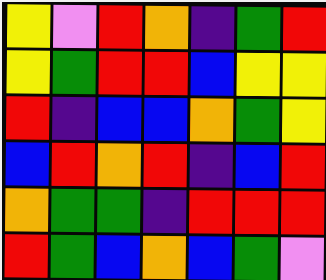[["yellow", "violet", "red", "orange", "indigo", "green", "red"], ["yellow", "green", "red", "red", "blue", "yellow", "yellow"], ["red", "indigo", "blue", "blue", "orange", "green", "yellow"], ["blue", "red", "orange", "red", "indigo", "blue", "red"], ["orange", "green", "green", "indigo", "red", "red", "red"], ["red", "green", "blue", "orange", "blue", "green", "violet"]]